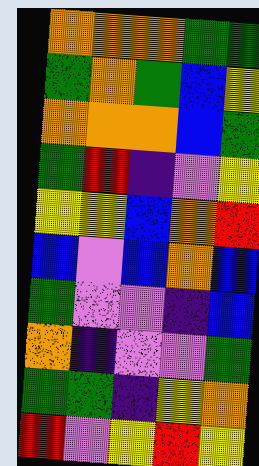[["orange", "orange", "orange", "green", "green"], ["green", "orange", "green", "blue", "yellow"], ["orange", "orange", "orange", "blue", "green"], ["green", "red", "indigo", "violet", "yellow"], ["yellow", "yellow", "blue", "orange", "red"], ["blue", "violet", "blue", "orange", "blue"], ["green", "violet", "violet", "indigo", "blue"], ["orange", "indigo", "violet", "violet", "green"], ["green", "green", "indigo", "yellow", "orange"], ["red", "violet", "yellow", "red", "yellow"]]